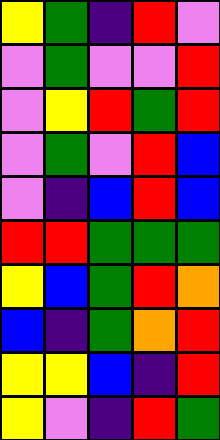[["yellow", "green", "indigo", "red", "violet"], ["violet", "green", "violet", "violet", "red"], ["violet", "yellow", "red", "green", "red"], ["violet", "green", "violet", "red", "blue"], ["violet", "indigo", "blue", "red", "blue"], ["red", "red", "green", "green", "green"], ["yellow", "blue", "green", "red", "orange"], ["blue", "indigo", "green", "orange", "red"], ["yellow", "yellow", "blue", "indigo", "red"], ["yellow", "violet", "indigo", "red", "green"]]